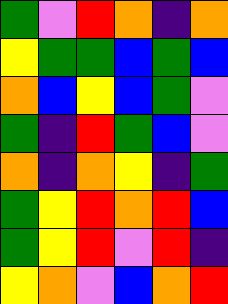[["green", "violet", "red", "orange", "indigo", "orange"], ["yellow", "green", "green", "blue", "green", "blue"], ["orange", "blue", "yellow", "blue", "green", "violet"], ["green", "indigo", "red", "green", "blue", "violet"], ["orange", "indigo", "orange", "yellow", "indigo", "green"], ["green", "yellow", "red", "orange", "red", "blue"], ["green", "yellow", "red", "violet", "red", "indigo"], ["yellow", "orange", "violet", "blue", "orange", "red"]]